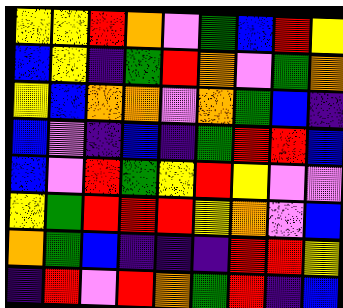[["yellow", "yellow", "red", "orange", "violet", "green", "blue", "red", "yellow"], ["blue", "yellow", "indigo", "green", "red", "orange", "violet", "green", "orange"], ["yellow", "blue", "orange", "orange", "violet", "orange", "green", "blue", "indigo"], ["blue", "violet", "indigo", "blue", "indigo", "green", "red", "red", "blue"], ["blue", "violet", "red", "green", "yellow", "red", "yellow", "violet", "violet"], ["yellow", "green", "red", "red", "red", "yellow", "orange", "violet", "blue"], ["orange", "green", "blue", "indigo", "indigo", "indigo", "red", "red", "yellow"], ["indigo", "red", "violet", "red", "orange", "green", "red", "indigo", "blue"]]